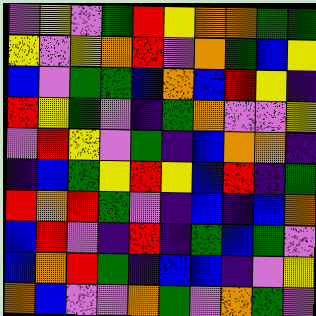[["violet", "yellow", "violet", "green", "red", "yellow", "orange", "orange", "green", "green"], ["yellow", "violet", "yellow", "orange", "red", "violet", "orange", "green", "blue", "yellow"], ["blue", "violet", "green", "green", "blue", "orange", "blue", "red", "yellow", "indigo"], ["red", "yellow", "green", "violet", "indigo", "green", "orange", "violet", "violet", "yellow"], ["violet", "red", "yellow", "violet", "green", "indigo", "blue", "orange", "orange", "indigo"], ["indigo", "blue", "green", "yellow", "red", "yellow", "blue", "red", "indigo", "green"], ["red", "orange", "red", "green", "violet", "indigo", "blue", "indigo", "blue", "orange"], ["blue", "red", "violet", "indigo", "red", "indigo", "green", "blue", "green", "violet"], ["blue", "orange", "red", "green", "indigo", "blue", "blue", "indigo", "violet", "yellow"], ["orange", "blue", "violet", "violet", "orange", "green", "violet", "orange", "green", "violet"]]